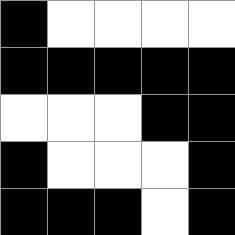[["black", "white", "white", "white", "white"], ["black", "black", "black", "black", "black"], ["white", "white", "white", "black", "black"], ["black", "white", "white", "white", "black"], ["black", "black", "black", "white", "black"]]